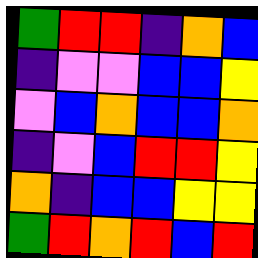[["green", "red", "red", "indigo", "orange", "blue"], ["indigo", "violet", "violet", "blue", "blue", "yellow"], ["violet", "blue", "orange", "blue", "blue", "orange"], ["indigo", "violet", "blue", "red", "red", "yellow"], ["orange", "indigo", "blue", "blue", "yellow", "yellow"], ["green", "red", "orange", "red", "blue", "red"]]